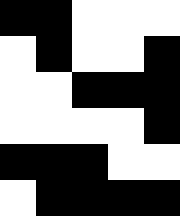[["black", "black", "white", "white", "white"], ["white", "black", "white", "white", "black"], ["white", "white", "black", "black", "black"], ["white", "white", "white", "white", "black"], ["black", "black", "black", "white", "white"], ["white", "black", "black", "black", "black"]]